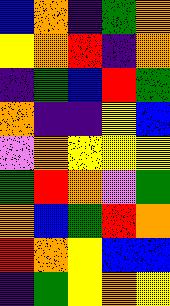[["blue", "orange", "indigo", "green", "orange"], ["yellow", "orange", "red", "indigo", "orange"], ["indigo", "green", "blue", "red", "green"], ["orange", "indigo", "indigo", "yellow", "blue"], ["violet", "orange", "yellow", "yellow", "yellow"], ["green", "red", "orange", "violet", "green"], ["orange", "blue", "green", "red", "orange"], ["red", "orange", "yellow", "blue", "blue"], ["indigo", "green", "yellow", "orange", "yellow"]]